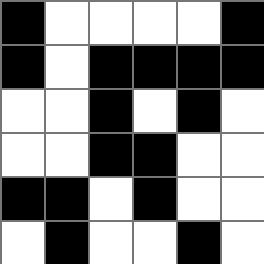[["black", "white", "white", "white", "white", "black"], ["black", "white", "black", "black", "black", "black"], ["white", "white", "black", "white", "black", "white"], ["white", "white", "black", "black", "white", "white"], ["black", "black", "white", "black", "white", "white"], ["white", "black", "white", "white", "black", "white"]]